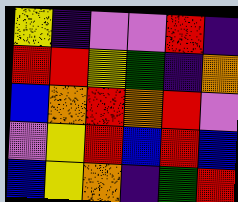[["yellow", "indigo", "violet", "violet", "red", "indigo"], ["red", "red", "yellow", "green", "indigo", "orange"], ["blue", "orange", "red", "orange", "red", "violet"], ["violet", "yellow", "red", "blue", "red", "blue"], ["blue", "yellow", "orange", "indigo", "green", "red"]]